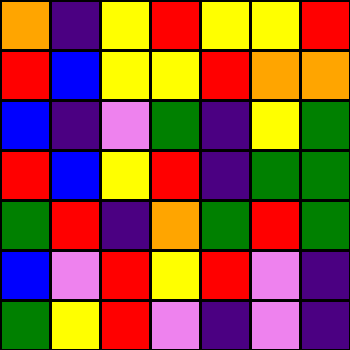[["orange", "indigo", "yellow", "red", "yellow", "yellow", "red"], ["red", "blue", "yellow", "yellow", "red", "orange", "orange"], ["blue", "indigo", "violet", "green", "indigo", "yellow", "green"], ["red", "blue", "yellow", "red", "indigo", "green", "green"], ["green", "red", "indigo", "orange", "green", "red", "green"], ["blue", "violet", "red", "yellow", "red", "violet", "indigo"], ["green", "yellow", "red", "violet", "indigo", "violet", "indigo"]]